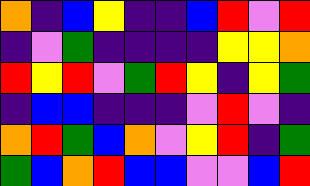[["orange", "indigo", "blue", "yellow", "indigo", "indigo", "blue", "red", "violet", "red"], ["indigo", "violet", "green", "indigo", "indigo", "indigo", "indigo", "yellow", "yellow", "orange"], ["red", "yellow", "red", "violet", "green", "red", "yellow", "indigo", "yellow", "green"], ["indigo", "blue", "blue", "indigo", "indigo", "indigo", "violet", "red", "violet", "indigo"], ["orange", "red", "green", "blue", "orange", "violet", "yellow", "red", "indigo", "green"], ["green", "blue", "orange", "red", "blue", "blue", "violet", "violet", "blue", "red"]]